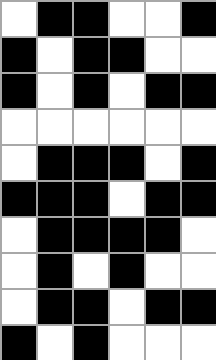[["white", "black", "black", "white", "white", "black"], ["black", "white", "black", "black", "white", "white"], ["black", "white", "black", "white", "black", "black"], ["white", "white", "white", "white", "white", "white"], ["white", "black", "black", "black", "white", "black"], ["black", "black", "black", "white", "black", "black"], ["white", "black", "black", "black", "black", "white"], ["white", "black", "white", "black", "white", "white"], ["white", "black", "black", "white", "black", "black"], ["black", "white", "black", "white", "white", "white"]]